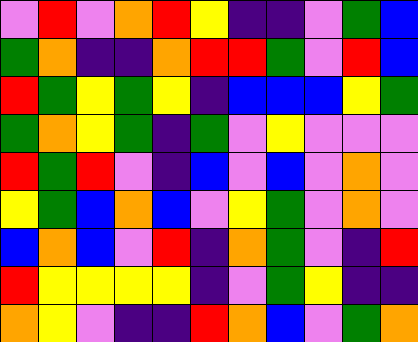[["violet", "red", "violet", "orange", "red", "yellow", "indigo", "indigo", "violet", "green", "blue"], ["green", "orange", "indigo", "indigo", "orange", "red", "red", "green", "violet", "red", "blue"], ["red", "green", "yellow", "green", "yellow", "indigo", "blue", "blue", "blue", "yellow", "green"], ["green", "orange", "yellow", "green", "indigo", "green", "violet", "yellow", "violet", "violet", "violet"], ["red", "green", "red", "violet", "indigo", "blue", "violet", "blue", "violet", "orange", "violet"], ["yellow", "green", "blue", "orange", "blue", "violet", "yellow", "green", "violet", "orange", "violet"], ["blue", "orange", "blue", "violet", "red", "indigo", "orange", "green", "violet", "indigo", "red"], ["red", "yellow", "yellow", "yellow", "yellow", "indigo", "violet", "green", "yellow", "indigo", "indigo"], ["orange", "yellow", "violet", "indigo", "indigo", "red", "orange", "blue", "violet", "green", "orange"]]